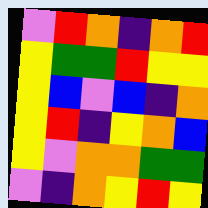[["violet", "red", "orange", "indigo", "orange", "red"], ["yellow", "green", "green", "red", "yellow", "yellow"], ["yellow", "blue", "violet", "blue", "indigo", "orange"], ["yellow", "red", "indigo", "yellow", "orange", "blue"], ["yellow", "violet", "orange", "orange", "green", "green"], ["violet", "indigo", "orange", "yellow", "red", "yellow"]]